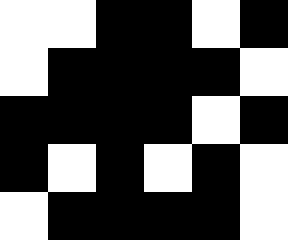[["white", "white", "black", "black", "white", "black"], ["white", "black", "black", "black", "black", "white"], ["black", "black", "black", "black", "white", "black"], ["black", "white", "black", "white", "black", "white"], ["white", "black", "black", "black", "black", "white"]]